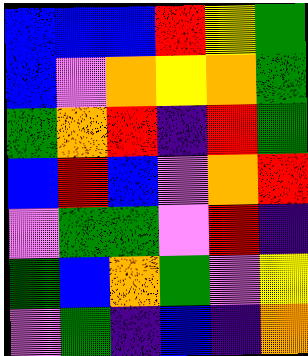[["blue", "blue", "blue", "red", "yellow", "green"], ["blue", "violet", "orange", "yellow", "orange", "green"], ["green", "orange", "red", "indigo", "red", "green"], ["blue", "red", "blue", "violet", "orange", "red"], ["violet", "green", "green", "violet", "red", "indigo"], ["green", "blue", "orange", "green", "violet", "yellow"], ["violet", "green", "indigo", "blue", "indigo", "orange"]]